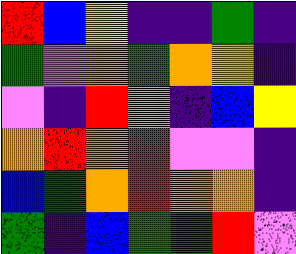[["red", "blue", "yellow", "indigo", "indigo", "green", "indigo"], ["green", "violet", "orange", "green", "orange", "yellow", "indigo"], ["violet", "indigo", "red", "violet", "indigo", "blue", "yellow"], ["orange", "red", "orange", "red", "violet", "violet", "indigo"], ["blue", "green", "orange", "red", "orange", "orange", "indigo"], ["green", "indigo", "blue", "green", "green", "red", "violet"]]